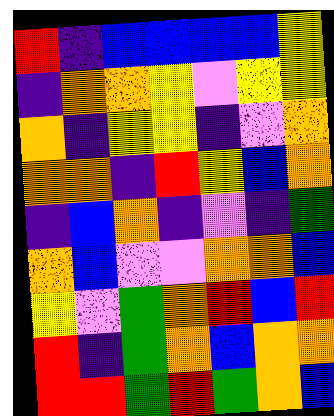[["red", "indigo", "blue", "blue", "blue", "blue", "yellow"], ["indigo", "orange", "orange", "yellow", "violet", "yellow", "yellow"], ["orange", "indigo", "yellow", "yellow", "indigo", "violet", "orange"], ["orange", "orange", "indigo", "red", "yellow", "blue", "orange"], ["indigo", "blue", "orange", "indigo", "violet", "indigo", "green"], ["orange", "blue", "violet", "violet", "orange", "orange", "blue"], ["yellow", "violet", "green", "orange", "red", "blue", "red"], ["red", "indigo", "green", "orange", "blue", "orange", "orange"], ["red", "red", "green", "red", "green", "orange", "blue"]]